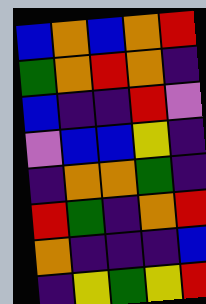[["blue", "orange", "blue", "orange", "red"], ["green", "orange", "red", "orange", "indigo"], ["blue", "indigo", "indigo", "red", "violet"], ["violet", "blue", "blue", "yellow", "indigo"], ["indigo", "orange", "orange", "green", "indigo"], ["red", "green", "indigo", "orange", "red"], ["orange", "indigo", "indigo", "indigo", "blue"], ["indigo", "yellow", "green", "yellow", "red"]]